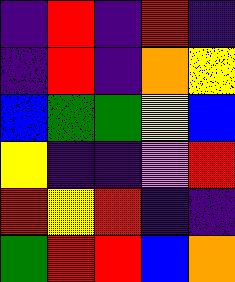[["indigo", "red", "indigo", "red", "indigo"], ["indigo", "red", "indigo", "orange", "yellow"], ["blue", "green", "green", "yellow", "blue"], ["yellow", "indigo", "indigo", "violet", "red"], ["red", "yellow", "red", "indigo", "indigo"], ["green", "red", "red", "blue", "orange"]]